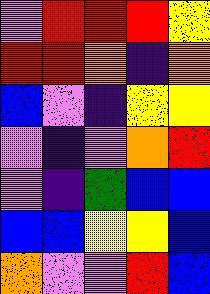[["violet", "red", "red", "red", "yellow"], ["red", "red", "orange", "indigo", "orange"], ["blue", "violet", "indigo", "yellow", "yellow"], ["violet", "indigo", "violet", "orange", "red"], ["violet", "indigo", "green", "blue", "blue"], ["blue", "blue", "yellow", "yellow", "blue"], ["orange", "violet", "violet", "red", "blue"]]